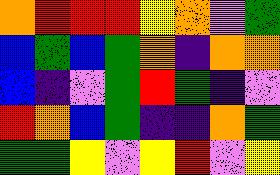[["orange", "red", "red", "red", "yellow", "orange", "violet", "green"], ["blue", "green", "blue", "green", "orange", "indigo", "orange", "orange"], ["blue", "indigo", "violet", "green", "red", "green", "indigo", "violet"], ["red", "orange", "blue", "green", "indigo", "indigo", "orange", "green"], ["green", "green", "yellow", "violet", "yellow", "red", "violet", "yellow"]]